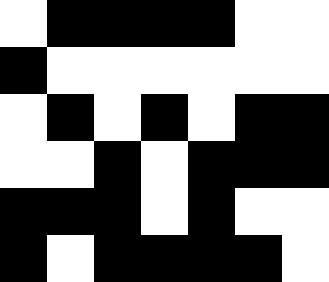[["white", "black", "black", "black", "black", "white", "white"], ["black", "white", "white", "white", "white", "white", "white"], ["white", "black", "white", "black", "white", "black", "black"], ["white", "white", "black", "white", "black", "black", "black"], ["black", "black", "black", "white", "black", "white", "white"], ["black", "white", "black", "black", "black", "black", "white"]]